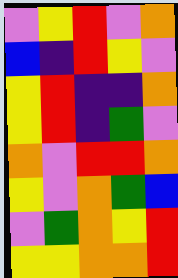[["violet", "yellow", "red", "violet", "orange"], ["blue", "indigo", "red", "yellow", "violet"], ["yellow", "red", "indigo", "indigo", "orange"], ["yellow", "red", "indigo", "green", "violet"], ["orange", "violet", "red", "red", "orange"], ["yellow", "violet", "orange", "green", "blue"], ["violet", "green", "orange", "yellow", "red"], ["yellow", "yellow", "orange", "orange", "red"]]